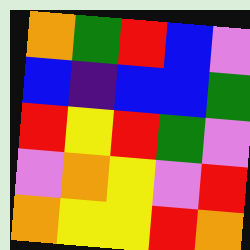[["orange", "green", "red", "blue", "violet"], ["blue", "indigo", "blue", "blue", "green"], ["red", "yellow", "red", "green", "violet"], ["violet", "orange", "yellow", "violet", "red"], ["orange", "yellow", "yellow", "red", "orange"]]